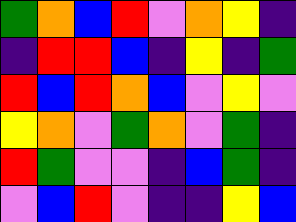[["green", "orange", "blue", "red", "violet", "orange", "yellow", "indigo"], ["indigo", "red", "red", "blue", "indigo", "yellow", "indigo", "green"], ["red", "blue", "red", "orange", "blue", "violet", "yellow", "violet"], ["yellow", "orange", "violet", "green", "orange", "violet", "green", "indigo"], ["red", "green", "violet", "violet", "indigo", "blue", "green", "indigo"], ["violet", "blue", "red", "violet", "indigo", "indigo", "yellow", "blue"]]